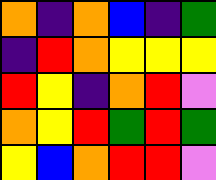[["orange", "indigo", "orange", "blue", "indigo", "green"], ["indigo", "red", "orange", "yellow", "yellow", "yellow"], ["red", "yellow", "indigo", "orange", "red", "violet"], ["orange", "yellow", "red", "green", "red", "green"], ["yellow", "blue", "orange", "red", "red", "violet"]]